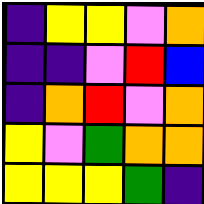[["indigo", "yellow", "yellow", "violet", "orange"], ["indigo", "indigo", "violet", "red", "blue"], ["indigo", "orange", "red", "violet", "orange"], ["yellow", "violet", "green", "orange", "orange"], ["yellow", "yellow", "yellow", "green", "indigo"]]